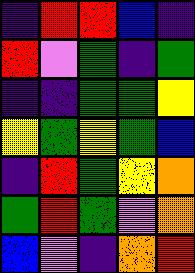[["indigo", "red", "red", "blue", "indigo"], ["red", "violet", "green", "indigo", "green"], ["indigo", "indigo", "green", "green", "yellow"], ["yellow", "green", "yellow", "green", "blue"], ["indigo", "red", "green", "yellow", "orange"], ["green", "red", "green", "violet", "orange"], ["blue", "violet", "indigo", "orange", "red"]]